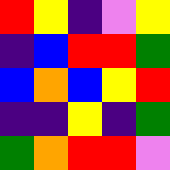[["red", "yellow", "indigo", "violet", "yellow"], ["indigo", "blue", "red", "red", "green"], ["blue", "orange", "blue", "yellow", "red"], ["indigo", "indigo", "yellow", "indigo", "green"], ["green", "orange", "red", "red", "violet"]]